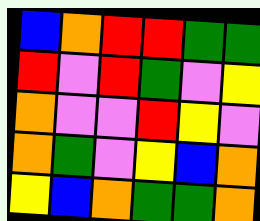[["blue", "orange", "red", "red", "green", "green"], ["red", "violet", "red", "green", "violet", "yellow"], ["orange", "violet", "violet", "red", "yellow", "violet"], ["orange", "green", "violet", "yellow", "blue", "orange"], ["yellow", "blue", "orange", "green", "green", "orange"]]